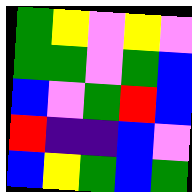[["green", "yellow", "violet", "yellow", "violet"], ["green", "green", "violet", "green", "blue"], ["blue", "violet", "green", "red", "blue"], ["red", "indigo", "indigo", "blue", "violet"], ["blue", "yellow", "green", "blue", "green"]]